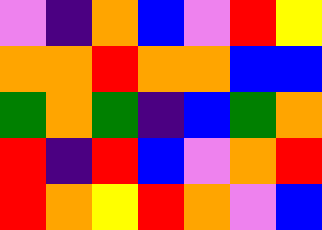[["violet", "indigo", "orange", "blue", "violet", "red", "yellow"], ["orange", "orange", "red", "orange", "orange", "blue", "blue"], ["green", "orange", "green", "indigo", "blue", "green", "orange"], ["red", "indigo", "red", "blue", "violet", "orange", "red"], ["red", "orange", "yellow", "red", "orange", "violet", "blue"]]